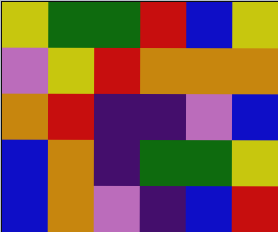[["yellow", "green", "green", "red", "blue", "yellow"], ["violet", "yellow", "red", "orange", "orange", "orange"], ["orange", "red", "indigo", "indigo", "violet", "blue"], ["blue", "orange", "indigo", "green", "green", "yellow"], ["blue", "orange", "violet", "indigo", "blue", "red"]]